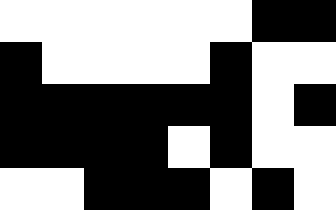[["white", "white", "white", "white", "white", "white", "black", "black"], ["black", "white", "white", "white", "white", "black", "white", "white"], ["black", "black", "black", "black", "black", "black", "white", "black"], ["black", "black", "black", "black", "white", "black", "white", "white"], ["white", "white", "black", "black", "black", "white", "black", "white"]]